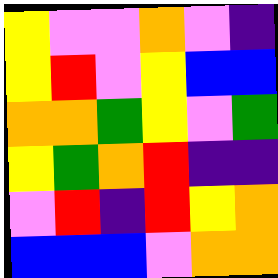[["yellow", "violet", "violet", "orange", "violet", "indigo"], ["yellow", "red", "violet", "yellow", "blue", "blue"], ["orange", "orange", "green", "yellow", "violet", "green"], ["yellow", "green", "orange", "red", "indigo", "indigo"], ["violet", "red", "indigo", "red", "yellow", "orange"], ["blue", "blue", "blue", "violet", "orange", "orange"]]